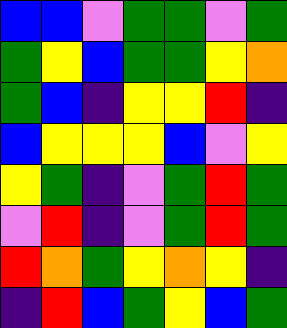[["blue", "blue", "violet", "green", "green", "violet", "green"], ["green", "yellow", "blue", "green", "green", "yellow", "orange"], ["green", "blue", "indigo", "yellow", "yellow", "red", "indigo"], ["blue", "yellow", "yellow", "yellow", "blue", "violet", "yellow"], ["yellow", "green", "indigo", "violet", "green", "red", "green"], ["violet", "red", "indigo", "violet", "green", "red", "green"], ["red", "orange", "green", "yellow", "orange", "yellow", "indigo"], ["indigo", "red", "blue", "green", "yellow", "blue", "green"]]